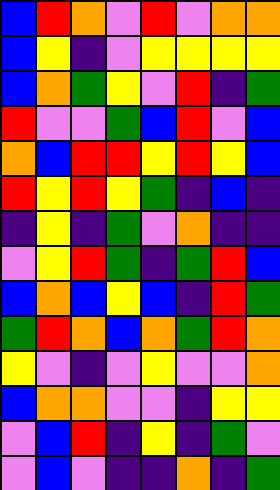[["blue", "red", "orange", "violet", "red", "violet", "orange", "orange"], ["blue", "yellow", "indigo", "violet", "yellow", "yellow", "yellow", "yellow"], ["blue", "orange", "green", "yellow", "violet", "red", "indigo", "green"], ["red", "violet", "violet", "green", "blue", "red", "violet", "blue"], ["orange", "blue", "red", "red", "yellow", "red", "yellow", "blue"], ["red", "yellow", "red", "yellow", "green", "indigo", "blue", "indigo"], ["indigo", "yellow", "indigo", "green", "violet", "orange", "indigo", "indigo"], ["violet", "yellow", "red", "green", "indigo", "green", "red", "blue"], ["blue", "orange", "blue", "yellow", "blue", "indigo", "red", "green"], ["green", "red", "orange", "blue", "orange", "green", "red", "orange"], ["yellow", "violet", "indigo", "violet", "yellow", "violet", "violet", "orange"], ["blue", "orange", "orange", "violet", "violet", "indigo", "yellow", "yellow"], ["violet", "blue", "red", "indigo", "yellow", "indigo", "green", "violet"], ["violet", "blue", "violet", "indigo", "indigo", "orange", "indigo", "green"]]